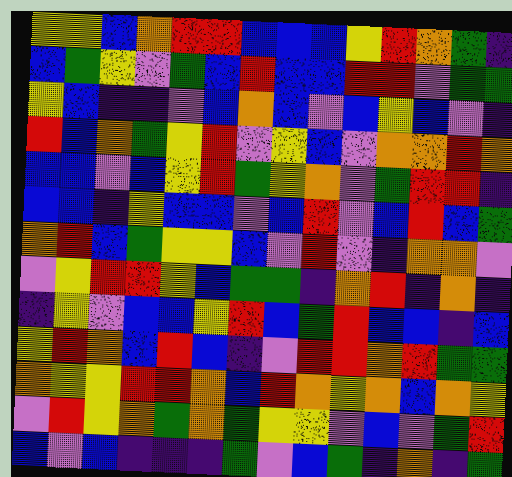[["yellow", "yellow", "blue", "orange", "red", "red", "blue", "blue", "blue", "yellow", "red", "orange", "green", "indigo"], ["blue", "green", "yellow", "violet", "green", "blue", "red", "blue", "blue", "red", "red", "violet", "green", "green"], ["yellow", "blue", "indigo", "indigo", "violet", "blue", "orange", "blue", "violet", "blue", "yellow", "blue", "violet", "indigo"], ["red", "blue", "orange", "green", "yellow", "red", "violet", "yellow", "blue", "violet", "orange", "orange", "red", "orange"], ["blue", "blue", "violet", "blue", "yellow", "red", "green", "yellow", "orange", "violet", "green", "red", "red", "indigo"], ["blue", "blue", "indigo", "yellow", "blue", "blue", "violet", "blue", "red", "violet", "blue", "red", "blue", "green"], ["orange", "red", "blue", "green", "yellow", "yellow", "blue", "violet", "red", "violet", "indigo", "orange", "orange", "violet"], ["violet", "yellow", "red", "red", "yellow", "blue", "green", "green", "indigo", "orange", "red", "indigo", "orange", "indigo"], ["indigo", "yellow", "violet", "blue", "blue", "yellow", "red", "blue", "green", "red", "blue", "blue", "indigo", "blue"], ["yellow", "red", "orange", "blue", "red", "blue", "indigo", "violet", "red", "red", "orange", "red", "green", "green"], ["orange", "yellow", "yellow", "red", "red", "orange", "blue", "red", "orange", "yellow", "orange", "blue", "orange", "yellow"], ["violet", "red", "yellow", "orange", "green", "orange", "green", "yellow", "yellow", "violet", "blue", "violet", "green", "red"], ["blue", "violet", "blue", "indigo", "indigo", "indigo", "green", "violet", "blue", "green", "indigo", "orange", "indigo", "green"]]